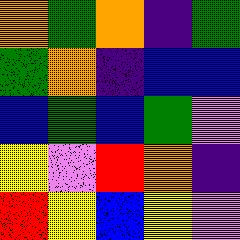[["orange", "green", "orange", "indigo", "green"], ["green", "orange", "indigo", "blue", "blue"], ["blue", "green", "blue", "green", "violet"], ["yellow", "violet", "red", "orange", "indigo"], ["red", "yellow", "blue", "yellow", "violet"]]